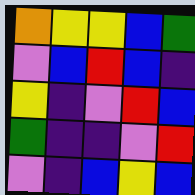[["orange", "yellow", "yellow", "blue", "green"], ["violet", "blue", "red", "blue", "indigo"], ["yellow", "indigo", "violet", "red", "blue"], ["green", "indigo", "indigo", "violet", "red"], ["violet", "indigo", "blue", "yellow", "blue"]]